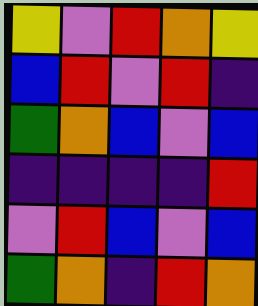[["yellow", "violet", "red", "orange", "yellow"], ["blue", "red", "violet", "red", "indigo"], ["green", "orange", "blue", "violet", "blue"], ["indigo", "indigo", "indigo", "indigo", "red"], ["violet", "red", "blue", "violet", "blue"], ["green", "orange", "indigo", "red", "orange"]]